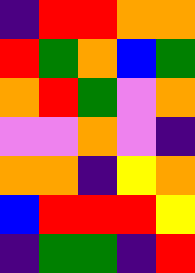[["indigo", "red", "red", "orange", "orange"], ["red", "green", "orange", "blue", "green"], ["orange", "red", "green", "violet", "orange"], ["violet", "violet", "orange", "violet", "indigo"], ["orange", "orange", "indigo", "yellow", "orange"], ["blue", "red", "red", "red", "yellow"], ["indigo", "green", "green", "indigo", "red"]]